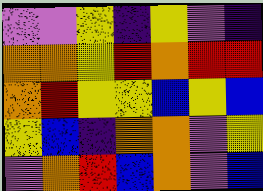[["violet", "violet", "yellow", "indigo", "yellow", "violet", "indigo"], ["orange", "orange", "yellow", "red", "orange", "red", "red"], ["orange", "red", "yellow", "yellow", "blue", "yellow", "blue"], ["yellow", "blue", "indigo", "orange", "orange", "violet", "yellow"], ["violet", "orange", "red", "blue", "orange", "violet", "blue"]]